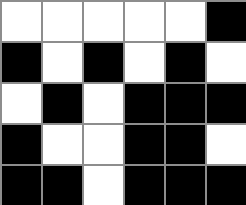[["white", "white", "white", "white", "white", "black"], ["black", "white", "black", "white", "black", "white"], ["white", "black", "white", "black", "black", "black"], ["black", "white", "white", "black", "black", "white"], ["black", "black", "white", "black", "black", "black"]]